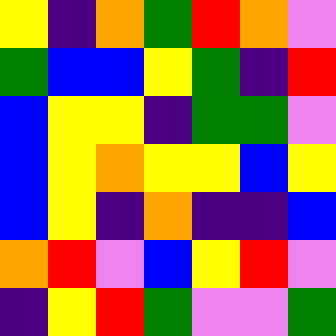[["yellow", "indigo", "orange", "green", "red", "orange", "violet"], ["green", "blue", "blue", "yellow", "green", "indigo", "red"], ["blue", "yellow", "yellow", "indigo", "green", "green", "violet"], ["blue", "yellow", "orange", "yellow", "yellow", "blue", "yellow"], ["blue", "yellow", "indigo", "orange", "indigo", "indigo", "blue"], ["orange", "red", "violet", "blue", "yellow", "red", "violet"], ["indigo", "yellow", "red", "green", "violet", "violet", "green"]]